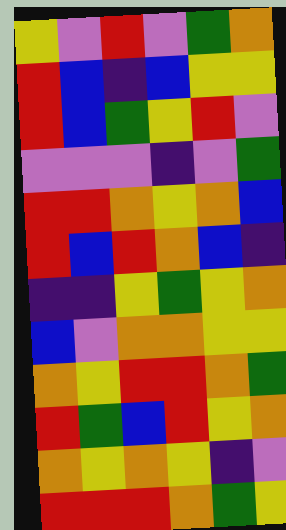[["yellow", "violet", "red", "violet", "green", "orange"], ["red", "blue", "indigo", "blue", "yellow", "yellow"], ["red", "blue", "green", "yellow", "red", "violet"], ["violet", "violet", "violet", "indigo", "violet", "green"], ["red", "red", "orange", "yellow", "orange", "blue"], ["red", "blue", "red", "orange", "blue", "indigo"], ["indigo", "indigo", "yellow", "green", "yellow", "orange"], ["blue", "violet", "orange", "orange", "yellow", "yellow"], ["orange", "yellow", "red", "red", "orange", "green"], ["red", "green", "blue", "red", "yellow", "orange"], ["orange", "yellow", "orange", "yellow", "indigo", "violet"], ["red", "red", "red", "orange", "green", "yellow"]]